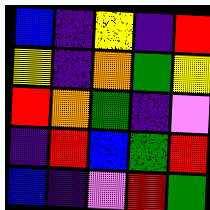[["blue", "indigo", "yellow", "indigo", "red"], ["yellow", "indigo", "orange", "green", "yellow"], ["red", "orange", "green", "indigo", "violet"], ["indigo", "red", "blue", "green", "red"], ["blue", "indigo", "violet", "red", "green"]]